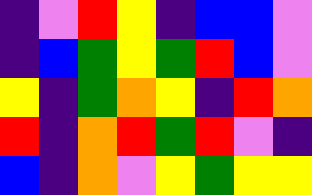[["indigo", "violet", "red", "yellow", "indigo", "blue", "blue", "violet"], ["indigo", "blue", "green", "yellow", "green", "red", "blue", "violet"], ["yellow", "indigo", "green", "orange", "yellow", "indigo", "red", "orange"], ["red", "indigo", "orange", "red", "green", "red", "violet", "indigo"], ["blue", "indigo", "orange", "violet", "yellow", "green", "yellow", "yellow"]]